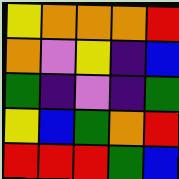[["yellow", "orange", "orange", "orange", "red"], ["orange", "violet", "yellow", "indigo", "blue"], ["green", "indigo", "violet", "indigo", "green"], ["yellow", "blue", "green", "orange", "red"], ["red", "red", "red", "green", "blue"]]